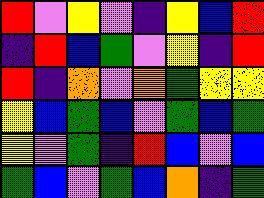[["red", "violet", "yellow", "violet", "indigo", "yellow", "blue", "red"], ["indigo", "red", "blue", "green", "violet", "yellow", "indigo", "red"], ["red", "indigo", "orange", "violet", "orange", "green", "yellow", "yellow"], ["yellow", "blue", "green", "blue", "violet", "green", "blue", "green"], ["yellow", "violet", "green", "indigo", "red", "blue", "violet", "blue"], ["green", "blue", "violet", "green", "blue", "orange", "indigo", "green"]]